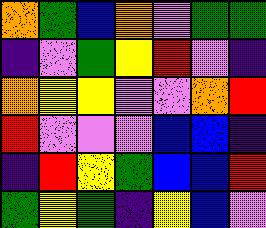[["orange", "green", "blue", "orange", "violet", "green", "green"], ["indigo", "violet", "green", "yellow", "red", "violet", "indigo"], ["orange", "yellow", "yellow", "violet", "violet", "orange", "red"], ["red", "violet", "violet", "violet", "blue", "blue", "indigo"], ["indigo", "red", "yellow", "green", "blue", "blue", "red"], ["green", "yellow", "green", "indigo", "yellow", "blue", "violet"]]